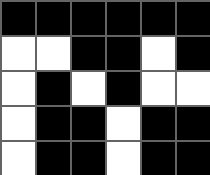[["black", "black", "black", "black", "black", "black"], ["white", "white", "black", "black", "white", "black"], ["white", "black", "white", "black", "white", "white"], ["white", "black", "black", "white", "black", "black"], ["white", "black", "black", "white", "black", "black"]]